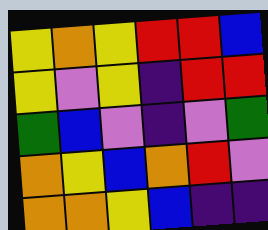[["yellow", "orange", "yellow", "red", "red", "blue"], ["yellow", "violet", "yellow", "indigo", "red", "red"], ["green", "blue", "violet", "indigo", "violet", "green"], ["orange", "yellow", "blue", "orange", "red", "violet"], ["orange", "orange", "yellow", "blue", "indigo", "indigo"]]